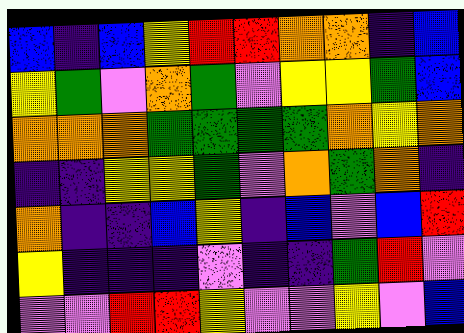[["blue", "indigo", "blue", "yellow", "red", "red", "orange", "orange", "indigo", "blue"], ["yellow", "green", "violet", "orange", "green", "violet", "yellow", "yellow", "green", "blue"], ["orange", "orange", "orange", "green", "green", "green", "green", "orange", "yellow", "orange"], ["indigo", "indigo", "yellow", "yellow", "green", "violet", "orange", "green", "orange", "indigo"], ["orange", "indigo", "indigo", "blue", "yellow", "indigo", "blue", "violet", "blue", "red"], ["yellow", "indigo", "indigo", "indigo", "violet", "indigo", "indigo", "green", "red", "violet"], ["violet", "violet", "red", "red", "yellow", "violet", "violet", "yellow", "violet", "blue"]]